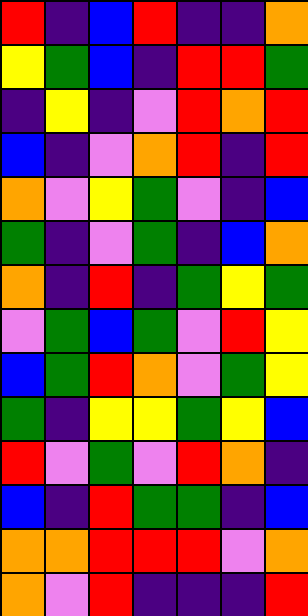[["red", "indigo", "blue", "red", "indigo", "indigo", "orange"], ["yellow", "green", "blue", "indigo", "red", "red", "green"], ["indigo", "yellow", "indigo", "violet", "red", "orange", "red"], ["blue", "indigo", "violet", "orange", "red", "indigo", "red"], ["orange", "violet", "yellow", "green", "violet", "indigo", "blue"], ["green", "indigo", "violet", "green", "indigo", "blue", "orange"], ["orange", "indigo", "red", "indigo", "green", "yellow", "green"], ["violet", "green", "blue", "green", "violet", "red", "yellow"], ["blue", "green", "red", "orange", "violet", "green", "yellow"], ["green", "indigo", "yellow", "yellow", "green", "yellow", "blue"], ["red", "violet", "green", "violet", "red", "orange", "indigo"], ["blue", "indigo", "red", "green", "green", "indigo", "blue"], ["orange", "orange", "red", "red", "red", "violet", "orange"], ["orange", "violet", "red", "indigo", "indigo", "indigo", "red"]]